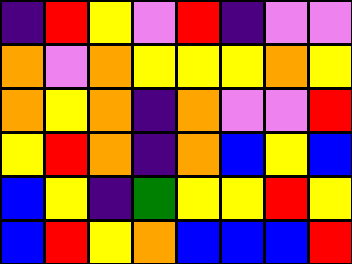[["indigo", "red", "yellow", "violet", "red", "indigo", "violet", "violet"], ["orange", "violet", "orange", "yellow", "yellow", "yellow", "orange", "yellow"], ["orange", "yellow", "orange", "indigo", "orange", "violet", "violet", "red"], ["yellow", "red", "orange", "indigo", "orange", "blue", "yellow", "blue"], ["blue", "yellow", "indigo", "green", "yellow", "yellow", "red", "yellow"], ["blue", "red", "yellow", "orange", "blue", "blue", "blue", "red"]]